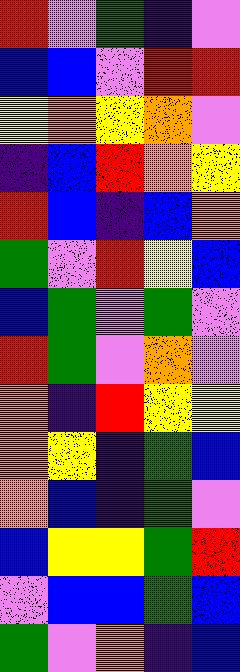[["red", "violet", "green", "indigo", "violet"], ["blue", "blue", "violet", "red", "red"], ["yellow", "orange", "yellow", "orange", "violet"], ["indigo", "blue", "red", "orange", "yellow"], ["red", "blue", "indigo", "blue", "orange"], ["green", "violet", "red", "yellow", "blue"], ["blue", "green", "violet", "green", "violet"], ["red", "green", "violet", "orange", "violet"], ["orange", "indigo", "red", "yellow", "yellow"], ["orange", "yellow", "indigo", "green", "blue"], ["orange", "blue", "indigo", "green", "violet"], ["blue", "yellow", "yellow", "green", "red"], ["violet", "blue", "blue", "green", "blue"], ["green", "violet", "orange", "indigo", "blue"]]